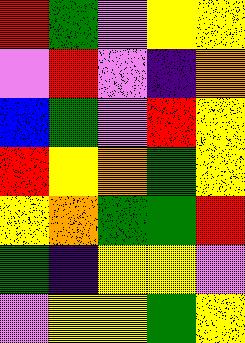[["red", "green", "violet", "yellow", "yellow"], ["violet", "red", "violet", "indigo", "orange"], ["blue", "green", "violet", "red", "yellow"], ["red", "yellow", "orange", "green", "yellow"], ["yellow", "orange", "green", "green", "red"], ["green", "indigo", "yellow", "yellow", "violet"], ["violet", "yellow", "yellow", "green", "yellow"]]